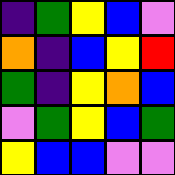[["indigo", "green", "yellow", "blue", "violet"], ["orange", "indigo", "blue", "yellow", "red"], ["green", "indigo", "yellow", "orange", "blue"], ["violet", "green", "yellow", "blue", "green"], ["yellow", "blue", "blue", "violet", "violet"]]